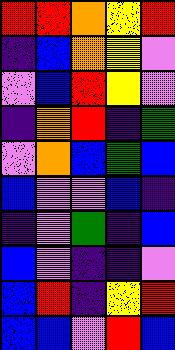[["red", "red", "orange", "yellow", "red"], ["indigo", "blue", "orange", "yellow", "violet"], ["violet", "blue", "red", "yellow", "violet"], ["indigo", "orange", "red", "indigo", "green"], ["violet", "orange", "blue", "green", "blue"], ["blue", "violet", "violet", "blue", "indigo"], ["indigo", "violet", "green", "indigo", "blue"], ["blue", "violet", "indigo", "indigo", "violet"], ["blue", "red", "indigo", "yellow", "red"], ["blue", "blue", "violet", "red", "blue"]]